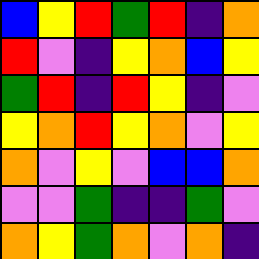[["blue", "yellow", "red", "green", "red", "indigo", "orange"], ["red", "violet", "indigo", "yellow", "orange", "blue", "yellow"], ["green", "red", "indigo", "red", "yellow", "indigo", "violet"], ["yellow", "orange", "red", "yellow", "orange", "violet", "yellow"], ["orange", "violet", "yellow", "violet", "blue", "blue", "orange"], ["violet", "violet", "green", "indigo", "indigo", "green", "violet"], ["orange", "yellow", "green", "orange", "violet", "orange", "indigo"]]